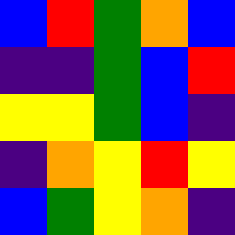[["blue", "red", "green", "orange", "blue"], ["indigo", "indigo", "green", "blue", "red"], ["yellow", "yellow", "green", "blue", "indigo"], ["indigo", "orange", "yellow", "red", "yellow"], ["blue", "green", "yellow", "orange", "indigo"]]